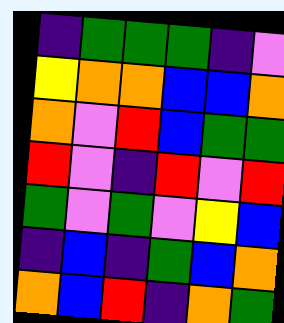[["indigo", "green", "green", "green", "indigo", "violet"], ["yellow", "orange", "orange", "blue", "blue", "orange"], ["orange", "violet", "red", "blue", "green", "green"], ["red", "violet", "indigo", "red", "violet", "red"], ["green", "violet", "green", "violet", "yellow", "blue"], ["indigo", "blue", "indigo", "green", "blue", "orange"], ["orange", "blue", "red", "indigo", "orange", "green"]]